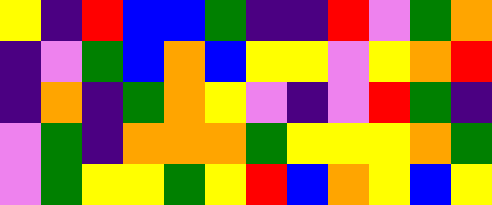[["yellow", "indigo", "red", "blue", "blue", "green", "indigo", "indigo", "red", "violet", "green", "orange"], ["indigo", "violet", "green", "blue", "orange", "blue", "yellow", "yellow", "violet", "yellow", "orange", "red"], ["indigo", "orange", "indigo", "green", "orange", "yellow", "violet", "indigo", "violet", "red", "green", "indigo"], ["violet", "green", "indigo", "orange", "orange", "orange", "green", "yellow", "yellow", "yellow", "orange", "green"], ["violet", "green", "yellow", "yellow", "green", "yellow", "red", "blue", "orange", "yellow", "blue", "yellow"]]